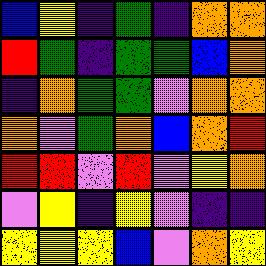[["blue", "yellow", "indigo", "green", "indigo", "orange", "orange"], ["red", "green", "indigo", "green", "green", "blue", "orange"], ["indigo", "orange", "green", "green", "violet", "orange", "orange"], ["orange", "violet", "green", "orange", "blue", "orange", "red"], ["red", "red", "violet", "red", "violet", "yellow", "orange"], ["violet", "yellow", "indigo", "yellow", "violet", "indigo", "indigo"], ["yellow", "yellow", "yellow", "blue", "violet", "orange", "yellow"]]